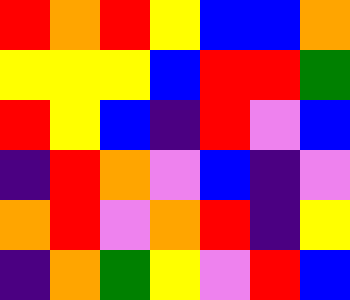[["red", "orange", "red", "yellow", "blue", "blue", "orange"], ["yellow", "yellow", "yellow", "blue", "red", "red", "green"], ["red", "yellow", "blue", "indigo", "red", "violet", "blue"], ["indigo", "red", "orange", "violet", "blue", "indigo", "violet"], ["orange", "red", "violet", "orange", "red", "indigo", "yellow"], ["indigo", "orange", "green", "yellow", "violet", "red", "blue"]]